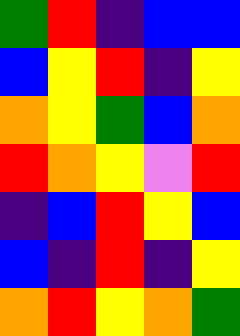[["green", "red", "indigo", "blue", "blue"], ["blue", "yellow", "red", "indigo", "yellow"], ["orange", "yellow", "green", "blue", "orange"], ["red", "orange", "yellow", "violet", "red"], ["indigo", "blue", "red", "yellow", "blue"], ["blue", "indigo", "red", "indigo", "yellow"], ["orange", "red", "yellow", "orange", "green"]]